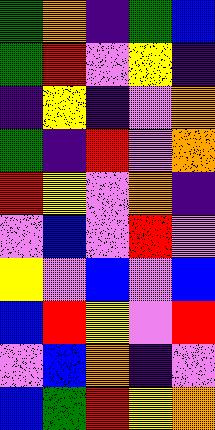[["green", "orange", "indigo", "green", "blue"], ["green", "red", "violet", "yellow", "indigo"], ["indigo", "yellow", "indigo", "violet", "orange"], ["green", "indigo", "red", "violet", "orange"], ["red", "yellow", "violet", "orange", "indigo"], ["violet", "blue", "violet", "red", "violet"], ["yellow", "violet", "blue", "violet", "blue"], ["blue", "red", "yellow", "violet", "red"], ["violet", "blue", "orange", "indigo", "violet"], ["blue", "green", "red", "yellow", "orange"]]